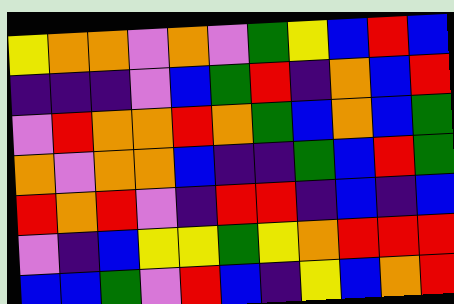[["yellow", "orange", "orange", "violet", "orange", "violet", "green", "yellow", "blue", "red", "blue"], ["indigo", "indigo", "indigo", "violet", "blue", "green", "red", "indigo", "orange", "blue", "red"], ["violet", "red", "orange", "orange", "red", "orange", "green", "blue", "orange", "blue", "green"], ["orange", "violet", "orange", "orange", "blue", "indigo", "indigo", "green", "blue", "red", "green"], ["red", "orange", "red", "violet", "indigo", "red", "red", "indigo", "blue", "indigo", "blue"], ["violet", "indigo", "blue", "yellow", "yellow", "green", "yellow", "orange", "red", "red", "red"], ["blue", "blue", "green", "violet", "red", "blue", "indigo", "yellow", "blue", "orange", "red"]]